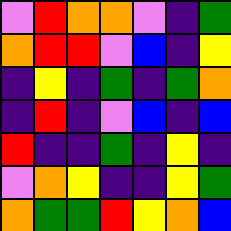[["violet", "red", "orange", "orange", "violet", "indigo", "green"], ["orange", "red", "red", "violet", "blue", "indigo", "yellow"], ["indigo", "yellow", "indigo", "green", "indigo", "green", "orange"], ["indigo", "red", "indigo", "violet", "blue", "indigo", "blue"], ["red", "indigo", "indigo", "green", "indigo", "yellow", "indigo"], ["violet", "orange", "yellow", "indigo", "indigo", "yellow", "green"], ["orange", "green", "green", "red", "yellow", "orange", "blue"]]